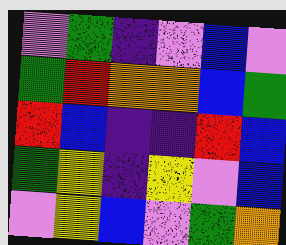[["violet", "green", "indigo", "violet", "blue", "violet"], ["green", "red", "orange", "orange", "blue", "green"], ["red", "blue", "indigo", "indigo", "red", "blue"], ["green", "yellow", "indigo", "yellow", "violet", "blue"], ["violet", "yellow", "blue", "violet", "green", "orange"]]